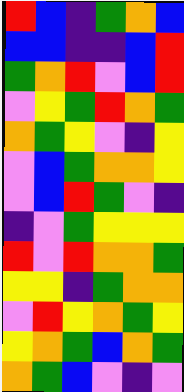[["red", "blue", "indigo", "green", "orange", "blue"], ["blue", "blue", "indigo", "indigo", "blue", "red"], ["green", "orange", "red", "violet", "blue", "red"], ["violet", "yellow", "green", "red", "orange", "green"], ["orange", "green", "yellow", "violet", "indigo", "yellow"], ["violet", "blue", "green", "orange", "orange", "yellow"], ["violet", "blue", "red", "green", "violet", "indigo"], ["indigo", "violet", "green", "yellow", "yellow", "yellow"], ["red", "violet", "red", "orange", "orange", "green"], ["yellow", "yellow", "indigo", "green", "orange", "orange"], ["violet", "red", "yellow", "orange", "green", "yellow"], ["yellow", "orange", "green", "blue", "orange", "green"], ["orange", "green", "blue", "violet", "indigo", "violet"]]